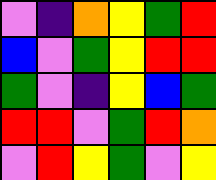[["violet", "indigo", "orange", "yellow", "green", "red"], ["blue", "violet", "green", "yellow", "red", "red"], ["green", "violet", "indigo", "yellow", "blue", "green"], ["red", "red", "violet", "green", "red", "orange"], ["violet", "red", "yellow", "green", "violet", "yellow"]]